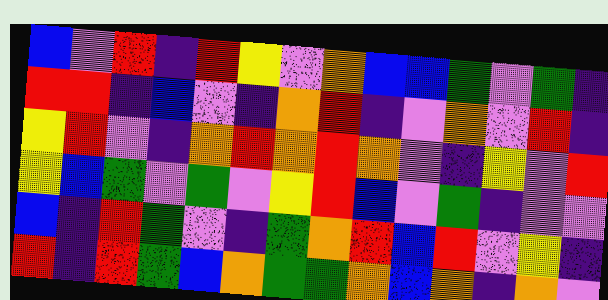[["blue", "violet", "red", "indigo", "red", "yellow", "violet", "orange", "blue", "blue", "green", "violet", "green", "indigo"], ["red", "red", "indigo", "blue", "violet", "indigo", "orange", "red", "indigo", "violet", "orange", "violet", "red", "indigo"], ["yellow", "red", "violet", "indigo", "orange", "red", "orange", "red", "orange", "violet", "indigo", "yellow", "violet", "red"], ["yellow", "blue", "green", "violet", "green", "violet", "yellow", "red", "blue", "violet", "green", "indigo", "violet", "violet"], ["blue", "indigo", "red", "green", "violet", "indigo", "green", "orange", "red", "blue", "red", "violet", "yellow", "indigo"], ["red", "indigo", "red", "green", "blue", "orange", "green", "green", "orange", "blue", "orange", "indigo", "orange", "violet"]]